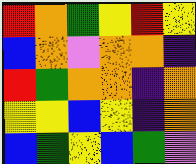[["red", "orange", "green", "yellow", "red", "yellow"], ["blue", "orange", "violet", "orange", "orange", "indigo"], ["red", "green", "orange", "orange", "indigo", "orange"], ["yellow", "yellow", "blue", "yellow", "indigo", "orange"], ["blue", "green", "yellow", "blue", "green", "violet"]]